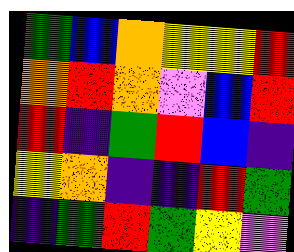[["green", "blue", "orange", "yellow", "yellow", "red"], ["orange", "red", "orange", "violet", "blue", "red"], ["red", "indigo", "green", "red", "blue", "indigo"], ["yellow", "orange", "indigo", "indigo", "red", "green"], ["indigo", "green", "red", "green", "yellow", "violet"]]